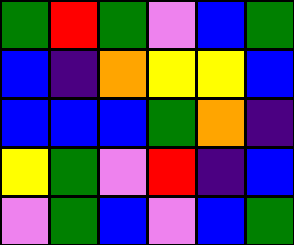[["green", "red", "green", "violet", "blue", "green"], ["blue", "indigo", "orange", "yellow", "yellow", "blue"], ["blue", "blue", "blue", "green", "orange", "indigo"], ["yellow", "green", "violet", "red", "indigo", "blue"], ["violet", "green", "blue", "violet", "blue", "green"]]